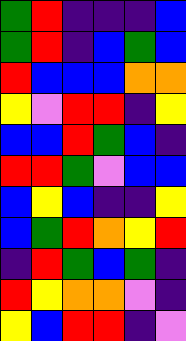[["green", "red", "indigo", "indigo", "indigo", "blue"], ["green", "red", "indigo", "blue", "green", "blue"], ["red", "blue", "blue", "blue", "orange", "orange"], ["yellow", "violet", "red", "red", "indigo", "yellow"], ["blue", "blue", "red", "green", "blue", "indigo"], ["red", "red", "green", "violet", "blue", "blue"], ["blue", "yellow", "blue", "indigo", "indigo", "yellow"], ["blue", "green", "red", "orange", "yellow", "red"], ["indigo", "red", "green", "blue", "green", "indigo"], ["red", "yellow", "orange", "orange", "violet", "indigo"], ["yellow", "blue", "red", "red", "indigo", "violet"]]